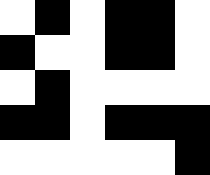[["white", "black", "white", "black", "black", "white"], ["black", "white", "white", "black", "black", "white"], ["white", "black", "white", "white", "white", "white"], ["black", "black", "white", "black", "black", "black"], ["white", "white", "white", "white", "white", "black"]]